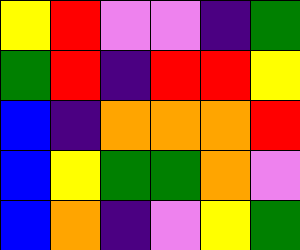[["yellow", "red", "violet", "violet", "indigo", "green"], ["green", "red", "indigo", "red", "red", "yellow"], ["blue", "indigo", "orange", "orange", "orange", "red"], ["blue", "yellow", "green", "green", "orange", "violet"], ["blue", "orange", "indigo", "violet", "yellow", "green"]]